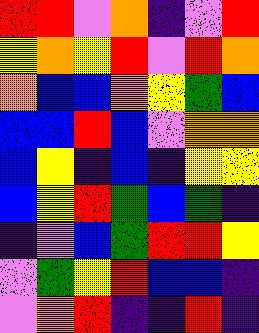[["red", "red", "violet", "orange", "indigo", "violet", "red"], ["yellow", "orange", "yellow", "red", "violet", "red", "orange"], ["orange", "blue", "blue", "orange", "yellow", "green", "blue"], ["blue", "blue", "red", "blue", "violet", "orange", "orange"], ["blue", "yellow", "indigo", "blue", "indigo", "yellow", "yellow"], ["blue", "yellow", "red", "green", "blue", "green", "indigo"], ["indigo", "violet", "blue", "green", "red", "red", "yellow"], ["violet", "green", "yellow", "red", "blue", "blue", "indigo"], ["violet", "orange", "red", "indigo", "indigo", "red", "indigo"]]